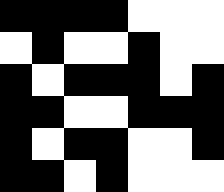[["black", "black", "black", "black", "white", "white", "white"], ["white", "black", "white", "white", "black", "white", "white"], ["black", "white", "black", "black", "black", "white", "black"], ["black", "black", "white", "white", "black", "black", "black"], ["black", "white", "black", "black", "white", "white", "black"], ["black", "black", "white", "black", "white", "white", "white"]]